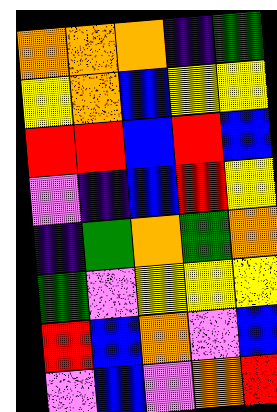[["orange", "orange", "orange", "indigo", "green"], ["yellow", "orange", "blue", "yellow", "yellow"], ["red", "red", "blue", "red", "blue"], ["violet", "indigo", "blue", "red", "yellow"], ["indigo", "green", "orange", "green", "orange"], ["green", "violet", "yellow", "yellow", "yellow"], ["red", "blue", "orange", "violet", "blue"], ["violet", "blue", "violet", "orange", "red"]]